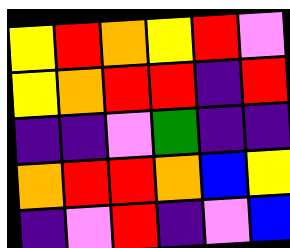[["yellow", "red", "orange", "yellow", "red", "violet"], ["yellow", "orange", "red", "red", "indigo", "red"], ["indigo", "indigo", "violet", "green", "indigo", "indigo"], ["orange", "red", "red", "orange", "blue", "yellow"], ["indigo", "violet", "red", "indigo", "violet", "blue"]]